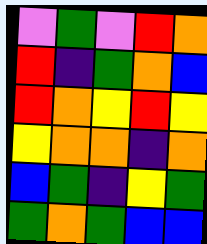[["violet", "green", "violet", "red", "orange"], ["red", "indigo", "green", "orange", "blue"], ["red", "orange", "yellow", "red", "yellow"], ["yellow", "orange", "orange", "indigo", "orange"], ["blue", "green", "indigo", "yellow", "green"], ["green", "orange", "green", "blue", "blue"]]